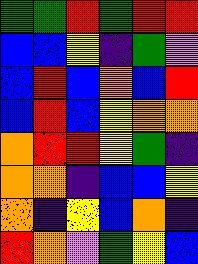[["green", "green", "red", "green", "red", "red"], ["blue", "blue", "yellow", "indigo", "green", "violet"], ["blue", "red", "blue", "orange", "blue", "red"], ["blue", "red", "blue", "yellow", "orange", "orange"], ["orange", "red", "red", "yellow", "green", "indigo"], ["orange", "orange", "indigo", "blue", "blue", "yellow"], ["orange", "indigo", "yellow", "blue", "orange", "indigo"], ["red", "orange", "violet", "green", "yellow", "blue"]]